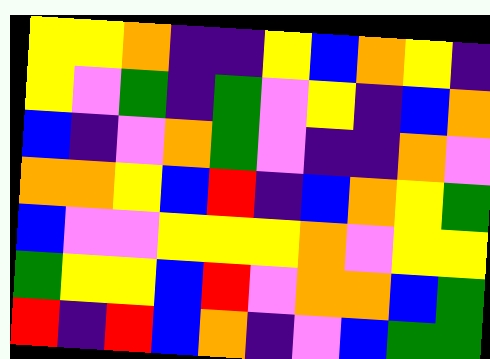[["yellow", "yellow", "orange", "indigo", "indigo", "yellow", "blue", "orange", "yellow", "indigo"], ["yellow", "violet", "green", "indigo", "green", "violet", "yellow", "indigo", "blue", "orange"], ["blue", "indigo", "violet", "orange", "green", "violet", "indigo", "indigo", "orange", "violet"], ["orange", "orange", "yellow", "blue", "red", "indigo", "blue", "orange", "yellow", "green"], ["blue", "violet", "violet", "yellow", "yellow", "yellow", "orange", "violet", "yellow", "yellow"], ["green", "yellow", "yellow", "blue", "red", "violet", "orange", "orange", "blue", "green"], ["red", "indigo", "red", "blue", "orange", "indigo", "violet", "blue", "green", "green"]]